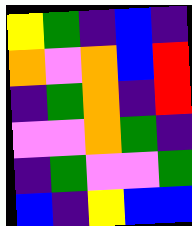[["yellow", "green", "indigo", "blue", "indigo"], ["orange", "violet", "orange", "blue", "red"], ["indigo", "green", "orange", "indigo", "red"], ["violet", "violet", "orange", "green", "indigo"], ["indigo", "green", "violet", "violet", "green"], ["blue", "indigo", "yellow", "blue", "blue"]]